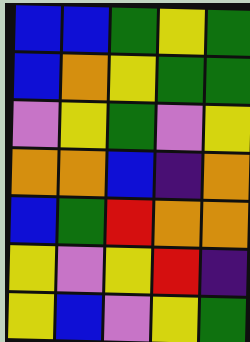[["blue", "blue", "green", "yellow", "green"], ["blue", "orange", "yellow", "green", "green"], ["violet", "yellow", "green", "violet", "yellow"], ["orange", "orange", "blue", "indigo", "orange"], ["blue", "green", "red", "orange", "orange"], ["yellow", "violet", "yellow", "red", "indigo"], ["yellow", "blue", "violet", "yellow", "green"]]